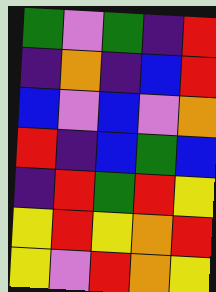[["green", "violet", "green", "indigo", "red"], ["indigo", "orange", "indigo", "blue", "red"], ["blue", "violet", "blue", "violet", "orange"], ["red", "indigo", "blue", "green", "blue"], ["indigo", "red", "green", "red", "yellow"], ["yellow", "red", "yellow", "orange", "red"], ["yellow", "violet", "red", "orange", "yellow"]]